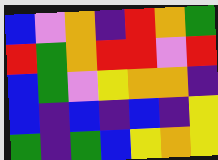[["blue", "violet", "orange", "indigo", "red", "orange", "green"], ["red", "green", "orange", "red", "red", "violet", "red"], ["blue", "green", "violet", "yellow", "orange", "orange", "indigo"], ["blue", "indigo", "blue", "indigo", "blue", "indigo", "yellow"], ["green", "indigo", "green", "blue", "yellow", "orange", "yellow"]]